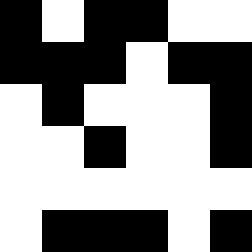[["black", "white", "black", "black", "white", "white"], ["black", "black", "black", "white", "black", "black"], ["white", "black", "white", "white", "white", "black"], ["white", "white", "black", "white", "white", "black"], ["white", "white", "white", "white", "white", "white"], ["white", "black", "black", "black", "white", "black"]]